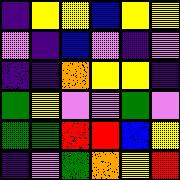[["indigo", "yellow", "yellow", "blue", "yellow", "yellow"], ["violet", "indigo", "blue", "violet", "indigo", "violet"], ["indigo", "indigo", "orange", "yellow", "yellow", "indigo"], ["green", "yellow", "violet", "violet", "green", "violet"], ["green", "green", "red", "red", "blue", "yellow"], ["indigo", "violet", "green", "orange", "yellow", "red"]]